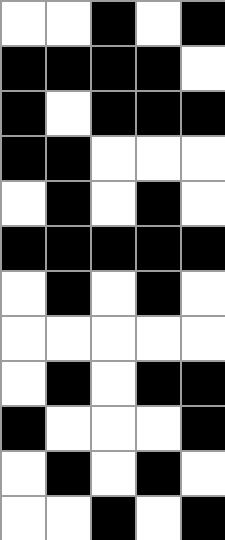[["white", "white", "black", "white", "black"], ["black", "black", "black", "black", "white"], ["black", "white", "black", "black", "black"], ["black", "black", "white", "white", "white"], ["white", "black", "white", "black", "white"], ["black", "black", "black", "black", "black"], ["white", "black", "white", "black", "white"], ["white", "white", "white", "white", "white"], ["white", "black", "white", "black", "black"], ["black", "white", "white", "white", "black"], ["white", "black", "white", "black", "white"], ["white", "white", "black", "white", "black"]]